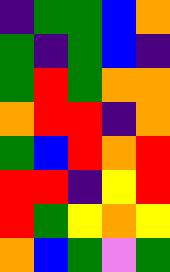[["indigo", "green", "green", "blue", "orange"], ["green", "indigo", "green", "blue", "indigo"], ["green", "red", "green", "orange", "orange"], ["orange", "red", "red", "indigo", "orange"], ["green", "blue", "red", "orange", "red"], ["red", "red", "indigo", "yellow", "red"], ["red", "green", "yellow", "orange", "yellow"], ["orange", "blue", "green", "violet", "green"]]